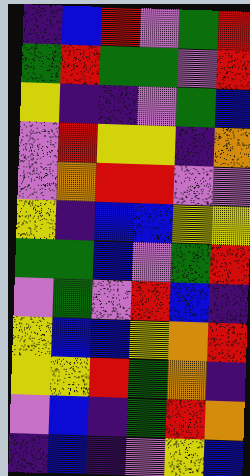[["indigo", "blue", "red", "violet", "green", "red"], ["green", "red", "green", "green", "violet", "red"], ["yellow", "indigo", "indigo", "violet", "green", "blue"], ["violet", "red", "yellow", "yellow", "indigo", "orange"], ["violet", "orange", "red", "red", "violet", "violet"], ["yellow", "indigo", "blue", "blue", "yellow", "yellow"], ["green", "green", "blue", "violet", "green", "red"], ["violet", "green", "violet", "red", "blue", "indigo"], ["yellow", "blue", "blue", "yellow", "orange", "red"], ["yellow", "yellow", "red", "green", "orange", "indigo"], ["violet", "blue", "indigo", "green", "red", "orange"], ["indigo", "blue", "indigo", "violet", "yellow", "blue"]]